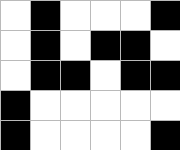[["white", "black", "white", "white", "white", "black"], ["white", "black", "white", "black", "black", "white"], ["white", "black", "black", "white", "black", "black"], ["black", "white", "white", "white", "white", "white"], ["black", "white", "white", "white", "white", "black"]]